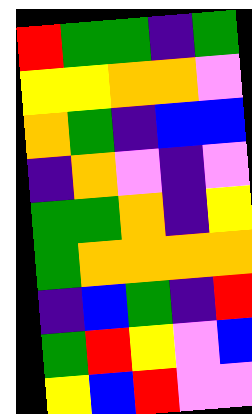[["red", "green", "green", "indigo", "green"], ["yellow", "yellow", "orange", "orange", "violet"], ["orange", "green", "indigo", "blue", "blue"], ["indigo", "orange", "violet", "indigo", "violet"], ["green", "green", "orange", "indigo", "yellow"], ["green", "orange", "orange", "orange", "orange"], ["indigo", "blue", "green", "indigo", "red"], ["green", "red", "yellow", "violet", "blue"], ["yellow", "blue", "red", "violet", "violet"]]